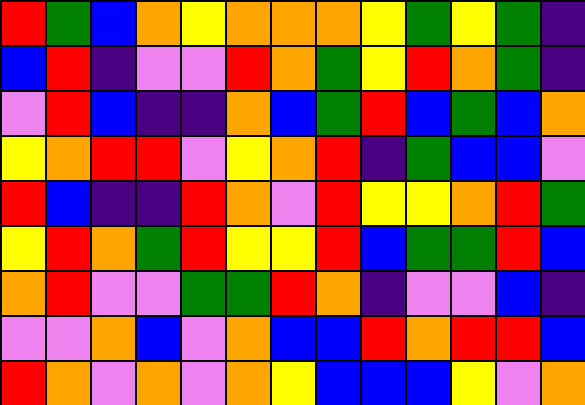[["red", "green", "blue", "orange", "yellow", "orange", "orange", "orange", "yellow", "green", "yellow", "green", "indigo"], ["blue", "red", "indigo", "violet", "violet", "red", "orange", "green", "yellow", "red", "orange", "green", "indigo"], ["violet", "red", "blue", "indigo", "indigo", "orange", "blue", "green", "red", "blue", "green", "blue", "orange"], ["yellow", "orange", "red", "red", "violet", "yellow", "orange", "red", "indigo", "green", "blue", "blue", "violet"], ["red", "blue", "indigo", "indigo", "red", "orange", "violet", "red", "yellow", "yellow", "orange", "red", "green"], ["yellow", "red", "orange", "green", "red", "yellow", "yellow", "red", "blue", "green", "green", "red", "blue"], ["orange", "red", "violet", "violet", "green", "green", "red", "orange", "indigo", "violet", "violet", "blue", "indigo"], ["violet", "violet", "orange", "blue", "violet", "orange", "blue", "blue", "red", "orange", "red", "red", "blue"], ["red", "orange", "violet", "orange", "violet", "orange", "yellow", "blue", "blue", "blue", "yellow", "violet", "orange"]]